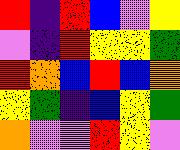[["red", "indigo", "red", "blue", "violet", "yellow"], ["violet", "indigo", "red", "yellow", "yellow", "green"], ["red", "orange", "blue", "red", "blue", "orange"], ["yellow", "green", "indigo", "blue", "yellow", "green"], ["orange", "violet", "violet", "red", "yellow", "violet"]]